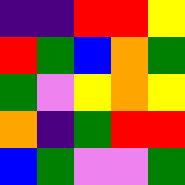[["indigo", "indigo", "red", "red", "yellow"], ["red", "green", "blue", "orange", "green"], ["green", "violet", "yellow", "orange", "yellow"], ["orange", "indigo", "green", "red", "red"], ["blue", "green", "violet", "violet", "green"]]